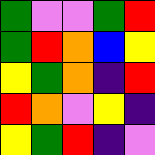[["green", "violet", "violet", "green", "red"], ["green", "red", "orange", "blue", "yellow"], ["yellow", "green", "orange", "indigo", "red"], ["red", "orange", "violet", "yellow", "indigo"], ["yellow", "green", "red", "indigo", "violet"]]